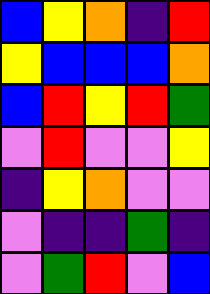[["blue", "yellow", "orange", "indigo", "red"], ["yellow", "blue", "blue", "blue", "orange"], ["blue", "red", "yellow", "red", "green"], ["violet", "red", "violet", "violet", "yellow"], ["indigo", "yellow", "orange", "violet", "violet"], ["violet", "indigo", "indigo", "green", "indigo"], ["violet", "green", "red", "violet", "blue"]]